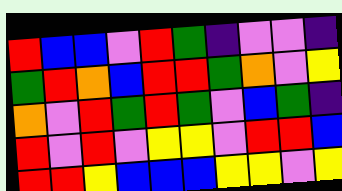[["red", "blue", "blue", "violet", "red", "green", "indigo", "violet", "violet", "indigo"], ["green", "red", "orange", "blue", "red", "red", "green", "orange", "violet", "yellow"], ["orange", "violet", "red", "green", "red", "green", "violet", "blue", "green", "indigo"], ["red", "violet", "red", "violet", "yellow", "yellow", "violet", "red", "red", "blue"], ["red", "red", "yellow", "blue", "blue", "blue", "yellow", "yellow", "violet", "yellow"]]